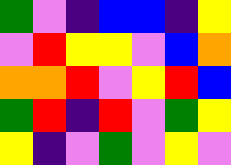[["green", "violet", "indigo", "blue", "blue", "indigo", "yellow"], ["violet", "red", "yellow", "yellow", "violet", "blue", "orange"], ["orange", "orange", "red", "violet", "yellow", "red", "blue"], ["green", "red", "indigo", "red", "violet", "green", "yellow"], ["yellow", "indigo", "violet", "green", "violet", "yellow", "violet"]]